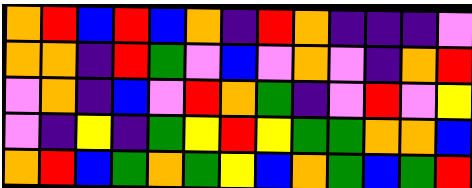[["orange", "red", "blue", "red", "blue", "orange", "indigo", "red", "orange", "indigo", "indigo", "indigo", "violet"], ["orange", "orange", "indigo", "red", "green", "violet", "blue", "violet", "orange", "violet", "indigo", "orange", "red"], ["violet", "orange", "indigo", "blue", "violet", "red", "orange", "green", "indigo", "violet", "red", "violet", "yellow"], ["violet", "indigo", "yellow", "indigo", "green", "yellow", "red", "yellow", "green", "green", "orange", "orange", "blue"], ["orange", "red", "blue", "green", "orange", "green", "yellow", "blue", "orange", "green", "blue", "green", "red"]]